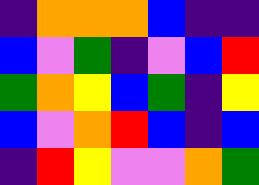[["indigo", "orange", "orange", "orange", "blue", "indigo", "indigo"], ["blue", "violet", "green", "indigo", "violet", "blue", "red"], ["green", "orange", "yellow", "blue", "green", "indigo", "yellow"], ["blue", "violet", "orange", "red", "blue", "indigo", "blue"], ["indigo", "red", "yellow", "violet", "violet", "orange", "green"]]